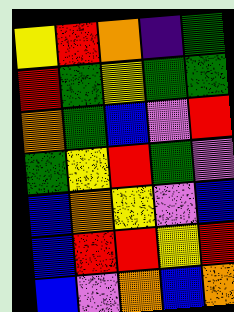[["yellow", "red", "orange", "indigo", "green"], ["red", "green", "yellow", "green", "green"], ["orange", "green", "blue", "violet", "red"], ["green", "yellow", "red", "green", "violet"], ["blue", "orange", "yellow", "violet", "blue"], ["blue", "red", "red", "yellow", "red"], ["blue", "violet", "orange", "blue", "orange"]]